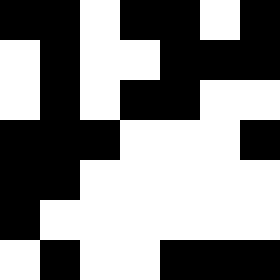[["black", "black", "white", "black", "black", "white", "black"], ["white", "black", "white", "white", "black", "black", "black"], ["white", "black", "white", "black", "black", "white", "white"], ["black", "black", "black", "white", "white", "white", "black"], ["black", "black", "white", "white", "white", "white", "white"], ["black", "white", "white", "white", "white", "white", "white"], ["white", "black", "white", "white", "black", "black", "black"]]